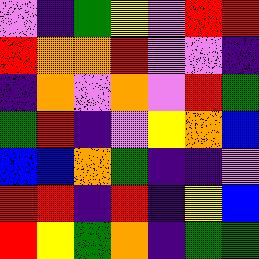[["violet", "indigo", "green", "yellow", "violet", "red", "red"], ["red", "orange", "orange", "red", "violet", "violet", "indigo"], ["indigo", "orange", "violet", "orange", "violet", "red", "green"], ["green", "red", "indigo", "violet", "yellow", "orange", "blue"], ["blue", "blue", "orange", "green", "indigo", "indigo", "violet"], ["red", "red", "indigo", "red", "indigo", "yellow", "blue"], ["red", "yellow", "green", "orange", "indigo", "green", "green"]]